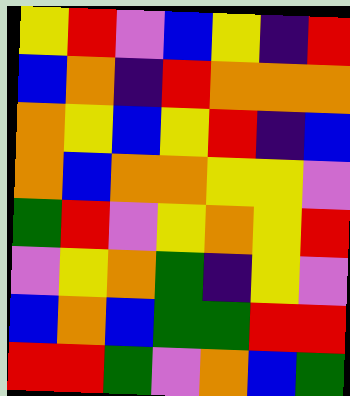[["yellow", "red", "violet", "blue", "yellow", "indigo", "red"], ["blue", "orange", "indigo", "red", "orange", "orange", "orange"], ["orange", "yellow", "blue", "yellow", "red", "indigo", "blue"], ["orange", "blue", "orange", "orange", "yellow", "yellow", "violet"], ["green", "red", "violet", "yellow", "orange", "yellow", "red"], ["violet", "yellow", "orange", "green", "indigo", "yellow", "violet"], ["blue", "orange", "blue", "green", "green", "red", "red"], ["red", "red", "green", "violet", "orange", "blue", "green"]]